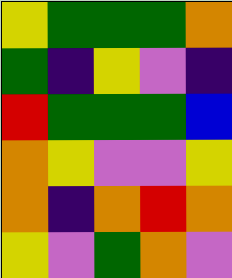[["yellow", "green", "green", "green", "orange"], ["green", "indigo", "yellow", "violet", "indigo"], ["red", "green", "green", "green", "blue"], ["orange", "yellow", "violet", "violet", "yellow"], ["orange", "indigo", "orange", "red", "orange"], ["yellow", "violet", "green", "orange", "violet"]]